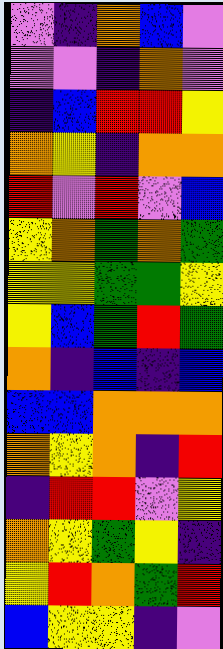[["violet", "indigo", "orange", "blue", "violet"], ["violet", "violet", "indigo", "orange", "violet"], ["indigo", "blue", "red", "red", "yellow"], ["orange", "yellow", "indigo", "orange", "orange"], ["red", "violet", "red", "violet", "blue"], ["yellow", "orange", "green", "orange", "green"], ["yellow", "yellow", "green", "green", "yellow"], ["yellow", "blue", "green", "red", "green"], ["orange", "indigo", "blue", "indigo", "blue"], ["blue", "blue", "orange", "orange", "orange"], ["orange", "yellow", "orange", "indigo", "red"], ["indigo", "red", "red", "violet", "yellow"], ["orange", "yellow", "green", "yellow", "indigo"], ["yellow", "red", "orange", "green", "red"], ["blue", "yellow", "yellow", "indigo", "violet"]]